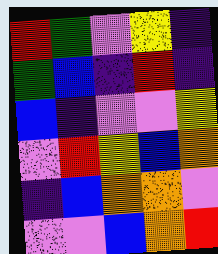[["red", "green", "violet", "yellow", "indigo"], ["green", "blue", "indigo", "red", "indigo"], ["blue", "indigo", "violet", "violet", "yellow"], ["violet", "red", "yellow", "blue", "orange"], ["indigo", "blue", "orange", "orange", "violet"], ["violet", "violet", "blue", "orange", "red"]]